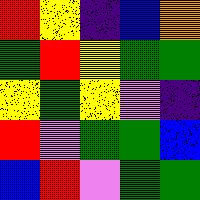[["red", "yellow", "indigo", "blue", "orange"], ["green", "red", "yellow", "green", "green"], ["yellow", "green", "yellow", "violet", "indigo"], ["red", "violet", "green", "green", "blue"], ["blue", "red", "violet", "green", "green"]]